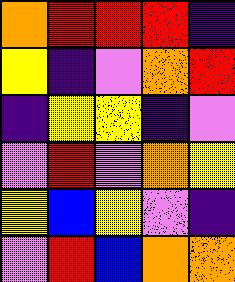[["orange", "red", "red", "red", "indigo"], ["yellow", "indigo", "violet", "orange", "red"], ["indigo", "yellow", "yellow", "indigo", "violet"], ["violet", "red", "violet", "orange", "yellow"], ["yellow", "blue", "yellow", "violet", "indigo"], ["violet", "red", "blue", "orange", "orange"]]